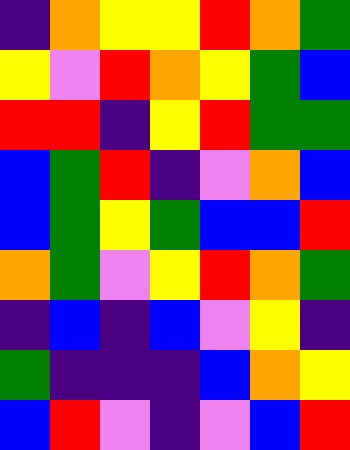[["indigo", "orange", "yellow", "yellow", "red", "orange", "green"], ["yellow", "violet", "red", "orange", "yellow", "green", "blue"], ["red", "red", "indigo", "yellow", "red", "green", "green"], ["blue", "green", "red", "indigo", "violet", "orange", "blue"], ["blue", "green", "yellow", "green", "blue", "blue", "red"], ["orange", "green", "violet", "yellow", "red", "orange", "green"], ["indigo", "blue", "indigo", "blue", "violet", "yellow", "indigo"], ["green", "indigo", "indigo", "indigo", "blue", "orange", "yellow"], ["blue", "red", "violet", "indigo", "violet", "blue", "red"]]